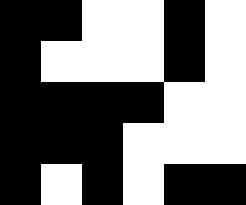[["black", "black", "white", "white", "black", "white"], ["black", "white", "white", "white", "black", "white"], ["black", "black", "black", "black", "white", "white"], ["black", "black", "black", "white", "white", "white"], ["black", "white", "black", "white", "black", "black"]]